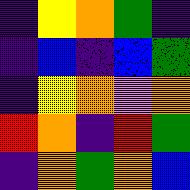[["indigo", "yellow", "orange", "green", "indigo"], ["indigo", "blue", "indigo", "blue", "green"], ["indigo", "yellow", "orange", "violet", "orange"], ["red", "orange", "indigo", "red", "green"], ["indigo", "orange", "green", "orange", "blue"]]